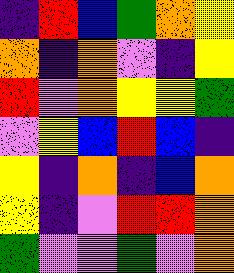[["indigo", "red", "blue", "green", "orange", "yellow"], ["orange", "indigo", "orange", "violet", "indigo", "yellow"], ["red", "violet", "orange", "yellow", "yellow", "green"], ["violet", "yellow", "blue", "red", "blue", "indigo"], ["yellow", "indigo", "orange", "indigo", "blue", "orange"], ["yellow", "indigo", "violet", "red", "red", "orange"], ["green", "violet", "violet", "green", "violet", "orange"]]